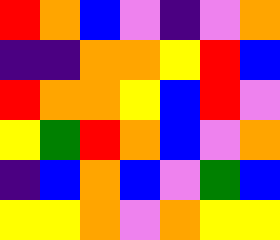[["red", "orange", "blue", "violet", "indigo", "violet", "orange"], ["indigo", "indigo", "orange", "orange", "yellow", "red", "blue"], ["red", "orange", "orange", "yellow", "blue", "red", "violet"], ["yellow", "green", "red", "orange", "blue", "violet", "orange"], ["indigo", "blue", "orange", "blue", "violet", "green", "blue"], ["yellow", "yellow", "orange", "violet", "orange", "yellow", "yellow"]]